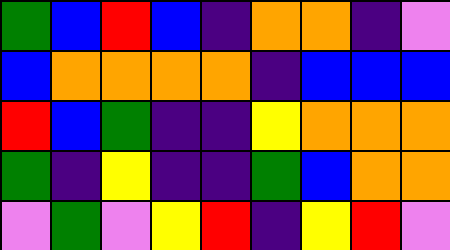[["green", "blue", "red", "blue", "indigo", "orange", "orange", "indigo", "violet"], ["blue", "orange", "orange", "orange", "orange", "indigo", "blue", "blue", "blue"], ["red", "blue", "green", "indigo", "indigo", "yellow", "orange", "orange", "orange"], ["green", "indigo", "yellow", "indigo", "indigo", "green", "blue", "orange", "orange"], ["violet", "green", "violet", "yellow", "red", "indigo", "yellow", "red", "violet"]]